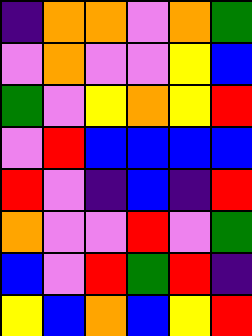[["indigo", "orange", "orange", "violet", "orange", "green"], ["violet", "orange", "violet", "violet", "yellow", "blue"], ["green", "violet", "yellow", "orange", "yellow", "red"], ["violet", "red", "blue", "blue", "blue", "blue"], ["red", "violet", "indigo", "blue", "indigo", "red"], ["orange", "violet", "violet", "red", "violet", "green"], ["blue", "violet", "red", "green", "red", "indigo"], ["yellow", "blue", "orange", "blue", "yellow", "red"]]